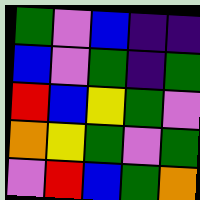[["green", "violet", "blue", "indigo", "indigo"], ["blue", "violet", "green", "indigo", "green"], ["red", "blue", "yellow", "green", "violet"], ["orange", "yellow", "green", "violet", "green"], ["violet", "red", "blue", "green", "orange"]]